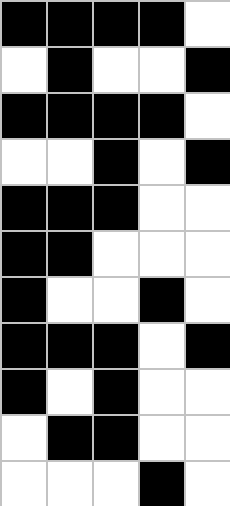[["black", "black", "black", "black", "white"], ["white", "black", "white", "white", "black"], ["black", "black", "black", "black", "white"], ["white", "white", "black", "white", "black"], ["black", "black", "black", "white", "white"], ["black", "black", "white", "white", "white"], ["black", "white", "white", "black", "white"], ["black", "black", "black", "white", "black"], ["black", "white", "black", "white", "white"], ["white", "black", "black", "white", "white"], ["white", "white", "white", "black", "white"]]